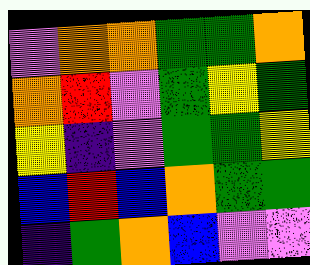[["violet", "orange", "orange", "green", "green", "orange"], ["orange", "red", "violet", "green", "yellow", "green"], ["yellow", "indigo", "violet", "green", "green", "yellow"], ["blue", "red", "blue", "orange", "green", "green"], ["indigo", "green", "orange", "blue", "violet", "violet"]]